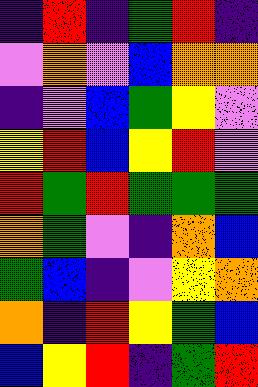[["indigo", "red", "indigo", "green", "red", "indigo"], ["violet", "orange", "violet", "blue", "orange", "orange"], ["indigo", "violet", "blue", "green", "yellow", "violet"], ["yellow", "red", "blue", "yellow", "red", "violet"], ["red", "green", "red", "green", "green", "green"], ["orange", "green", "violet", "indigo", "orange", "blue"], ["green", "blue", "indigo", "violet", "yellow", "orange"], ["orange", "indigo", "red", "yellow", "green", "blue"], ["blue", "yellow", "red", "indigo", "green", "red"]]